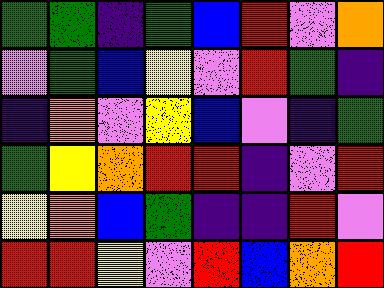[["green", "green", "indigo", "green", "blue", "red", "violet", "orange"], ["violet", "green", "blue", "yellow", "violet", "red", "green", "indigo"], ["indigo", "orange", "violet", "yellow", "blue", "violet", "indigo", "green"], ["green", "yellow", "orange", "red", "red", "indigo", "violet", "red"], ["yellow", "orange", "blue", "green", "indigo", "indigo", "red", "violet"], ["red", "red", "yellow", "violet", "red", "blue", "orange", "red"]]